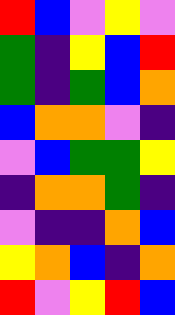[["red", "blue", "violet", "yellow", "violet"], ["green", "indigo", "yellow", "blue", "red"], ["green", "indigo", "green", "blue", "orange"], ["blue", "orange", "orange", "violet", "indigo"], ["violet", "blue", "green", "green", "yellow"], ["indigo", "orange", "orange", "green", "indigo"], ["violet", "indigo", "indigo", "orange", "blue"], ["yellow", "orange", "blue", "indigo", "orange"], ["red", "violet", "yellow", "red", "blue"]]